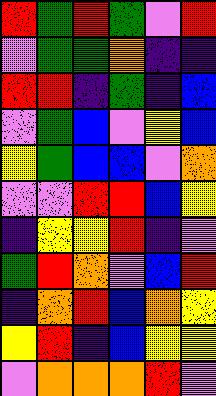[["red", "green", "red", "green", "violet", "red"], ["violet", "green", "green", "orange", "indigo", "indigo"], ["red", "red", "indigo", "green", "indigo", "blue"], ["violet", "green", "blue", "violet", "yellow", "blue"], ["yellow", "green", "blue", "blue", "violet", "orange"], ["violet", "violet", "red", "red", "blue", "yellow"], ["indigo", "yellow", "yellow", "red", "indigo", "violet"], ["green", "red", "orange", "violet", "blue", "red"], ["indigo", "orange", "red", "blue", "orange", "yellow"], ["yellow", "red", "indigo", "blue", "yellow", "yellow"], ["violet", "orange", "orange", "orange", "red", "violet"]]